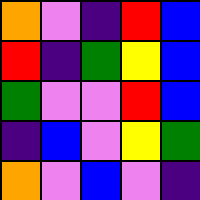[["orange", "violet", "indigo", "red", "blue"], ["red", "indigo", "green", "yellow", "blue"], ["green", "violet", "violet", "red", "blue"], ["indigo", "blue", "violet", "yellow", "green"], ["orange", "violet", "blue", "violet", "indigo"]]